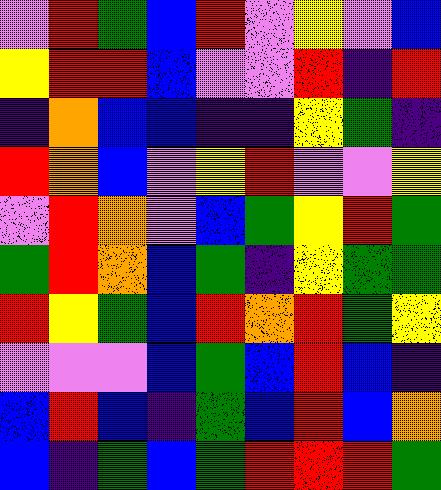[["violet", "red", "green", "blue", "red", "violet", "yellow", "violet", "blue"], ["yellow", "red", "red", "blue", "violet", "violet", "red", "indigo", "red"], ["indigo", "orange", "blue", "blue", "indigo", "indigo", "yellow", "green", "indigo"], ["red", "orange", "blue", "violet", "yellow", "red", "violet", "violet", "yellow"], ["violet", "red", "orange", "violet", "blue", "green", "yellow", "red", "green"], ["green", "red", "orange", "blue", "green", "indigo", "yellow", "green", "green"], ["red", "yellow", "green", "blue", "red", "orange", "red", "green", "yellow"], ["violet", "violet", "violet", "blue", "green", "blue", "red", "blue", "indigo"], ["blue", "red", "blue", "indigo", "green", "blue", "red", "blue", "orange"], ["blue", "indigo", "green", "blue", "green", "red", "red", "red", "green"]]